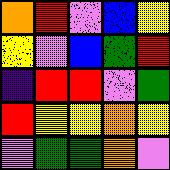[["orange", "red", "violet", "blue", "yellow"], ["yellow", "violet", "blue", "green", "red"], ["indigo", "red", "red", "violet", "green"], ["red", "yellow", "yellow", "orange", "yellow"], ["violet", "green", "green", "orange", "violet"]]